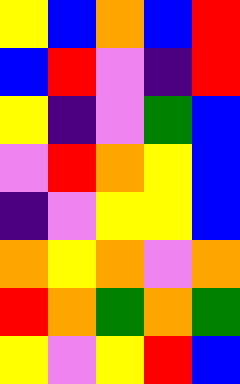[["yellow", "blue", "orange", "blue", "red"], ["blue", "red", "violet", "indigo", "red"], ["yellow", "indigo", "violet", "green", "blue"], ["violet", "red", "orange", "yellow", "blue"], ["indigo", "violet", "yellow", "yellow", "blue"], ["orange", "yellow", "orange", "violet", "orange"], ["red", "orange", "green", "orange", "green"], ["yellow", "violet", "yellow", "red", "blue"]]